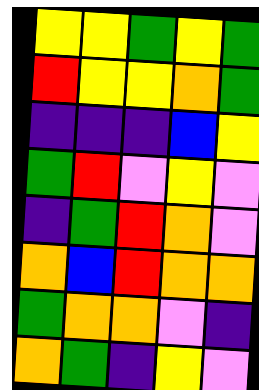[["yellow", "yellow", "green", "yellow", "green"], ["red", "yellow", "yellow", "orange", "green"], ["indigo", "indigo", "indigo", "blue", "yellow"], ["green", "red", "violet", "yellow", "violet"], ["indigo", "green", "red", "orange", "violet"], ["orange", "blue", "red", "orange", "orange"], ["green", "orange", "orange", "violet", "indigo"], ["orange", "green", "indigo", "yellow", "violet"]]